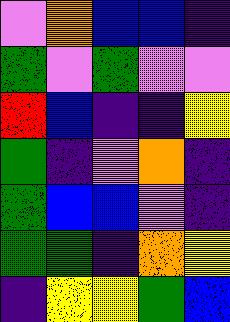[["violet", "orange", "blue", "blue", "indigo"], ["green", "violet", "green", "violet", "violet"], ["red", "blue", "indigo", "indigo", "yellow"], ["green", "indigo", "violet", "orange", "indigo"], ["green", "blue", "blue", "violet", "indigo"], ["green", "green", "indigo", "orange", "yellow"], ["indigo", "yellow", "yellow", "green", "blue"]]